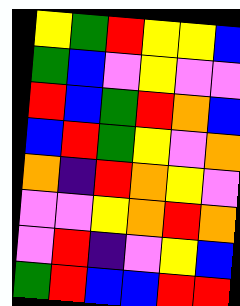[["yellow", "green", "red", "yellow", "yellow", "blue"], ["green", "blue", "violet", "yellow", "violet", "violet"], ["red", "blue", "green", "red", "orange", "blue"], ["blue", "red", "green", "yellow", "violet", "orange"], ["orange", "indigo", "red", "orange", "yellow", "violet"], ["violet", "violet", "yellow", "orange", "red", "orange"], ["violet", "red", "indigo", "violet", "yellow", "blue"], ["green", "red", "blue", "blue", "red", "red"]]